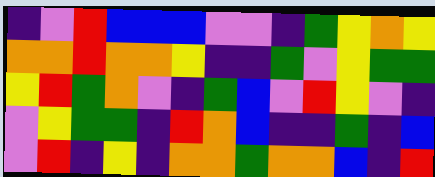[["indigo", "violet", "red", "blue", "blue", "blue", "violet", "violet", "indigo", "green", "yellow", "orange", "yellow"], ["orange", "orange", "red", "orange", "orange", "yellow", "indigo", "indigo", "green", "violet", "yellow", "green", "green"], ["yellow", "red", "green", "orange", "violet", "indigo", "green", "blue", "violet", "red", "yellow", "violet", "indigo"], ["violet", "yellow", "green", "green", "indigo", "red", "orange", "blue", "indigo", "indigo", "green", "indigo", "blue"], ["violet", "red", "indigo", "yellow", "indigo", "orange", "orange", "green", "orange", "orange", "blue", "indigo", "red"]]